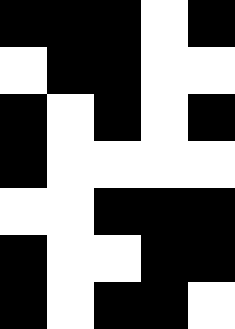[["black", "black", "black", "white", "black"], ["white", "black", "black", "white", "white"], ["black", "white", "black", "white", "black"], ["black", "white", "white", "white", "white"], ["white", "white", "black", "black", "black"], ["black", "white", "white", "black", "black"], ["black", "white", "black", "black", "white"]]